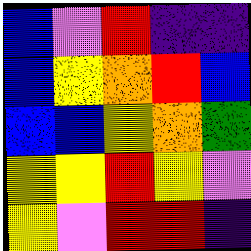[["blue", "violet", "red", "indigo", "indigo"], ["blue", "yellow", "orange", "red", "blue"], ["blue", "blue", "yellow", "orange", "green"], ["yellow", "yellow", "red", "yellow", "violet"], ["yellow", "violet", "red", "red", "indigo"]]